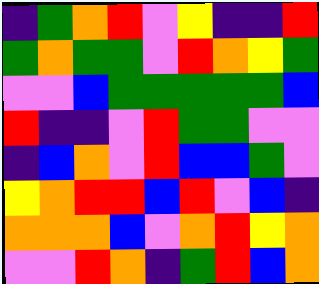[["indigo", "green", "orange", "red", "violet", "yellow", "indigo", "indigo", "red"], ["green", "orange", "green", "green", "violet", "red", "orange", "yellow", "green"], ["violet", "violet", "blue", "green", "green", "green", "green", "green", "blue"], ["red", "indigo", "indigo", "violet", "red", "green", "green", "violet", "violet"], ["indigo", "blue", "orange", "violet", "red", "blue", "blue", "green", "violet"], ["yellow", "orange", "red", "red", "blue", "red", "violet", "blue", "indigo"], ["orange", "orange", "orange", "blue", "violet", "orange", "red", "yellow", "orange"], ["violet", "violet", "red", "orange", "indigo", "green", "red", "blue", "orange"]]